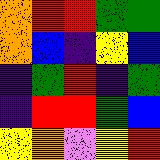[["orange", "red", "red", "green", "green"], ["orange", "blue", "indigo", "yellow", "blue"], ["indigo", "green", "red", "indigo", "green"], ["indigo", "red", "red", "green", "blue"], ["yellow", "orange", "violet", "yellow", "red"]]